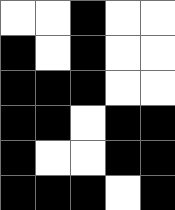[["white", "white", "black", "white", "white"], ["black", "white", "black", "white", "white"], ["black", "black", "black", "white", "white"], ["black", "black", "white", "black", "black"], ["black", "white", "white", "black", "black"], ["black", "black", "black", "white", "black"]]